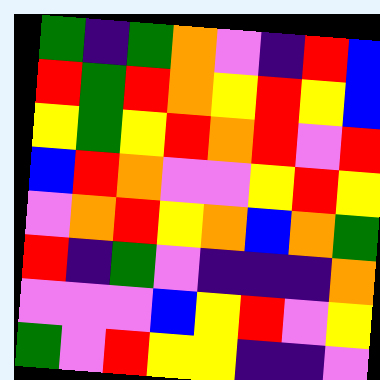[["green", "indigo", "green", "orange", "violet", "indigo", "red", "blue"], ["red", "green", "red", "orange", "yellow", "red", "yellow", "blue"], ["yellow", "green", "yellow", "red", "orange", "red", "violet", "red"], ["blue", "red", "orange", "violet", "violet", "yellow", "red", "yellow"], ["violet", "orange", "red", "yellow", "orange", "blue", "orange", "green"], ["red", "indigo", "green", "violet", "indigo", "indigo", "indigo", "orange"], ["violet", "violet", "violet", "blue", "yellow", "red", "violet", "yellow"], ["green", "violet", "red", "yellow", "yellow", "indigo", "indigo", "violet"]]